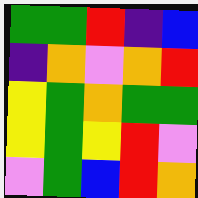[["green", "green", "red", "indigo", "blue"], ["indigo", "orange", "violet", "orange", "red"], ["yellow", "green", "orange", "green", "green"], ["yellow", "green", "yellow", "red", "violet"], ["violet", "green", "blue", "red", "orange"]]